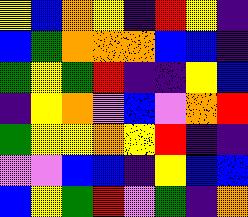[["yellow", "blue", "orange", "yellow", "indigo", "red", "yellow", "indigo"], ["blue", "green", "orange", "orange", "orange", "blue", "blue", "indigo"], ["green", "yellow", "green", "red", "indigo", "indigo", "yellow", "blue"], ["indigo", "yellow", "orange", "violet", "blue", "violet", "orange", "red"], ["green", "yellow", "yellow", "orange", "yellow", "red", "indigo", "indigo"], ["violet", "violet", "blue", "blue", "indigo", "yellow", "blue", "blue"], ["blue", "yellow", "green", "red", "violet", "green", "indigo", "orange"]]